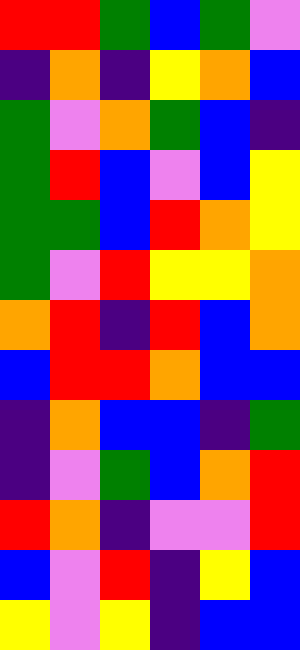[["red", "red", "green", "blue", "green", "violet"], ["indigo", "orange", "indigo", "yellow", "orange", "blue"], ["green", "violet", "orange", "green", "blue", "indigo"], ["green", "red", "blue", "violet", "blue", "yellow"], ["green", "green", "blue", "red", "orange", "yellow"], ["green", "violet", "red", "yellow", "yellow", "orange"], ["orange", "red", "indigo", "red", "blue", "orange"], ["blue", "red", "red", "orange", "blue", "blue"], ["indigo", "orange", "blue", "blue", "indigo", "green"], ["indigo", "violet", "green", "blue", "orange", "red"], ["red", "orange", "indigo", "violet", "violet", "red"], ["blue", "violet", "red", "indigo", "yellow", "blue"], ["yellow", "violet", "yellow", "indigo", "blue", "blue"]]